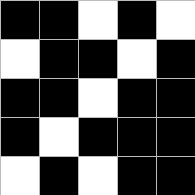[["black", "black", "white", "black", "white"], ["white", "black", "black", "white", "black"], ["black", "black", "white", "black", "black"], ["black", "white", "black", "black", "black"], ["white", "black", "white", "black", "black"]]